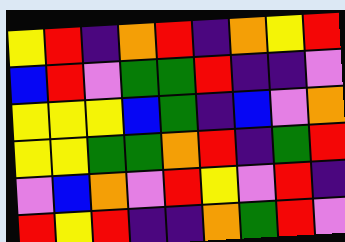[["yellow", "red", "indigo", "orange", "red", "indigo", "orange", "yellow", "red"], ["blue", "red", "violet", "green", "green", "red", "indigo", "indigo", "violet"], ["yellow", "yellow", "yellow", "blue", "green", "indigo", "blue", "violet", "orange"], ["yellow", "yellow", "green", "green", "orange", "red", "indigo", "green", "red"], ["violet", "blue", "orange", "violet", "red", "yellow", "violet", "red", "indigo"], ["red", "yellow", "red", "indigo", "indigo", "orange", "green", "red", "violet"]]